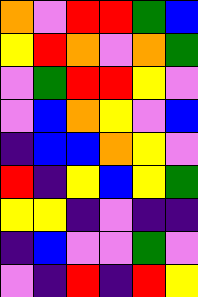[["orange", "violet", "red", "red", "green", "blue"], ["yellow", "red", "orange", "violet", "orange", "green"], ["violet", "green", "red", "red", "yellow", "violet"], ["violet", "blue", "orange", "yellow", "violet", "blue"], ["indigo", "blue", "blue", "orange", "yellow", "violet"], ["red", "indigo", "yellow", "blue", "yellow", "green"], ["yellow", "yellow", "indigo", "violet", "indigo", "indigo"], ["indigo", "blue", "violet", "violet", "green", "violet"], ["violet", "indigo", "red", "indigo", "red", "yellow"]]